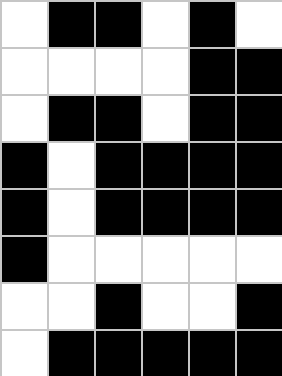[["white", "black", "black", "white", "black", "white"], ["white", "white", "white", "white", "black", "black"], ["white", "black", "black", "white", "black", "black"], ["black", "white", "black", "black", "black", "black"], ["black", "white", "black", "black", "black", "black"], ["black", "white", "white", "white", "white", "white"], ["white", "white", "black", "white", "white", "black"], ["white", "black", "black", "black", "black", "black"]]